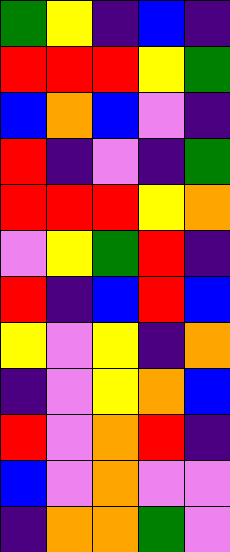[["green", "yellow", "indigo", "blue", "indigo"], ["red", "red", "red", "yellow", "green"], ["blue", "orange", "blue", "violet", "indigo"], ["red", "indigo", "violet", "indigo", "green"], ["red", "red", "red", "yellow", "orange"], ["violet", "yellow", "green", "red", "indigo"], ["red", "indigo", "blue", "red", "blue"], ["yellow", "violet", "yellow", "indigo", "orange"], ["indigo", "violet", "yellow", "orange", "blue"], ["red", "violet", "orange", "red", "indigo"], ["blue", "violet", "orange", "violet", "violet"], ["indigo", "orange", "orange", "green", "violet"]]